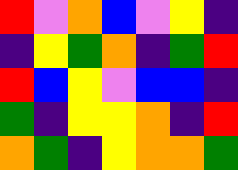[["red", "violet", "orange", "blue", "violet", "yellow", "indigo"], ["indigo", "yellow", "green", "orange", "indigo", "green", "red"], ["red", "blue", "yellow", "violet", "blue", "blue", "indigo"], ["green", "indigo", "yellow", "yellow", "orange", "indigo", "red"], ["orange", "green", "indigo", "yellow", "orange", "orange", "green"]]